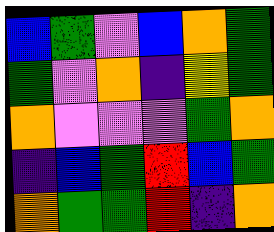[["blue", "green", "violet", "blue", "orange", "green"], ["green", "violet", "orange", "indigo", "yellow", "green"], ["orange", "violet", "violet", "violet", "green", "orange"], ["indigo", "blue", "green", "red", "blue", "green"], ["orange", "green", "green", "red", "indigo", "orange"]]